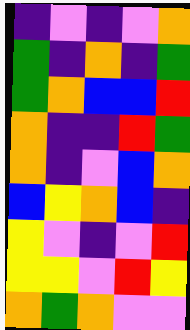[["indigo", "violet", "indigo", "violet", "orange"], ["green", "indigo", "orange", "indigo", "green"], ["green", "orange", "blue", "blue", "red"], ["orange", "indigo", "indigo", "red", "green"], ["orange", "indigo", "violet", "blue", "orange"], ["blue", "yellow", "orange", "blue", "indigo"], ["yellow", "violet", "indigo", "violet", "red"], ["yellow", "yellow", "violet", "red", "yellow"], ["orange", "green", "orange", "violet", "violet"]]